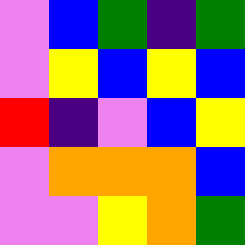[["violet", "blue", "green", "indigo", "green"], ["violet", "yellow", "blue", "yellow", "blue"], ["red", "indigo", "violet", "blue", "yellow"], ["violet", "orange", "orange", "orange", "blue"], ["violet", "violet", "yellow", "orange", "green"]]